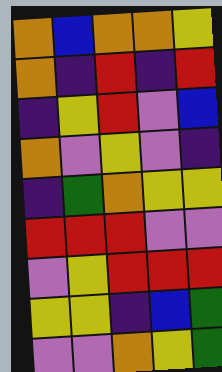[["orange", "blue", "orange", "orange", "yellow"], ["orange", "indigo", "red", "indigo", "red"], ["indigo", "yellow", "red", "violet", "blue"], ["orange", "violet", "yellow", "violet", "indigo"], ["indigo", "green", "orange", "yellow", "yellow"], ["red", "red", "red", "violet", "violet"], ["violet", "yellow", "red", "red", "red"], ["yellow", "yellow", "indigo", "blue", "green"], ["violet", "violet", "orange", "yellow", "green"]]